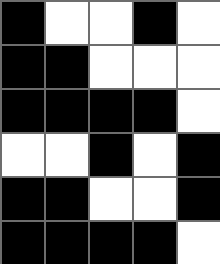[["black", "white", "white", "black", "white"], ["black", "black", "white", "white", "white"], ["black", "black", "black", "black", "white"], ["white", "white", "black", "white", "black"], ["black", "black", "white", "white", "black"], ["black", "black", "black", "black", "white"]]